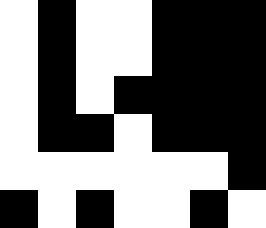[["white", "black", "white", "white", "black", "black", "black"], ["white", "black", "white", "white", "black", "black", "black"], ["white", "black", "white", "black", "black", "black", "black"], ["white", "black", "black", "white", "black", "black", "black"], ["white", "white", "white", "white", "white", "white", "black"], ["black", "white", "black", "white", "white", "black", "white"]]